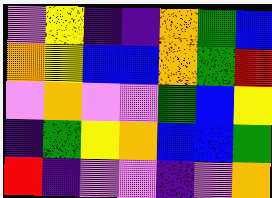[["violet", "yellow", "indigo", "indigo", "orange", "green", "blue"], ["orange", "yellow", "blue", "blue", "orange", "green", "red"], ["violet", "orange", "violet", "violet", "green", "blue", "yellow"], ["indigo", "green", "yellow", "orange", "blue", "blue", "green"], ["red", "indigo", "violet", "violet", "indigo", "violet", "orange"]]